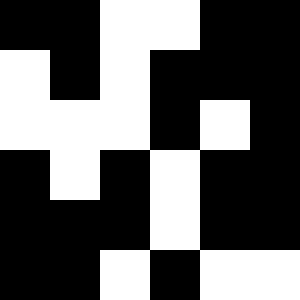[["black", "black", "white", "white", "black", "black"], ["white", "black", "white", "black", "black", "black"], ["white", "white", "white", "black", "white", "black"], ["black", "white", "black", "white", "black", "black"], ["black", "black", "black", "white", "black", "black"], ["black", "black", "white", "black", "white", "white"]]